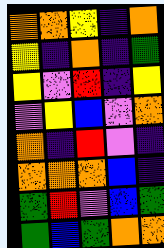[["orange", "orange", "yellow", "indigo", "orange"], ["yellow", "indigo", "orange", "indigo", "green"], ["yellow", "violet", "red", "indigo", "yellow"], ["violet", "yellow", "blue", "violet", "orange"], ["orange", "indigo", "red", "violet", "indigo"], ["orange", "orange", "orange", "blue", "indigo"], ["green", "red", "violet", "blue", "green"], ["green", "blue", "green", "orange", "orange"]]